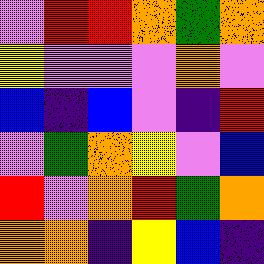[["violet", "red", "red", "orange", "green", "orange"], ["yellow", "violet", "violet", "violet", "orange", "violet"], ["blue", "indigo", "blue", "violet", "indigo", "red"], ["violet", "green", "orange", "yellow", "violet", "blue"], ["red", "violet", "orange", "red", "green", "orange"], ["orange", "orange", "indigo", "yellow", "blue", "indigo"]]